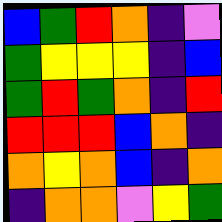[["blue", "green", "red", "orange", "indigo", "violet"], ["green", "yellow", "yellow", "yellow", "indigo", "blue"], ["green", "red", "green", "orange", "indigo", "red"], ["red", "red", "red", "blue", "orange", "indigo"], ["orange", "yellow", "orange", "blue", "indigo", "orange"], ["indigo", "orange", "orange", "violet", "yellow", "green"]]